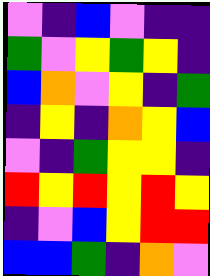[["violet", "indigo", "blue", "violet", "indigo", "indigo"], ["green", "violet", "yellow", "green", "yellow", "indigo"], ["blue", "orange", "violet", "yellow", "indigo", "green"], ["indigo", "yellow", "indigo", "orange", "yellow", "blue"], ["violet", "indigo", "green", "yellow", "yellow", "indigo"], ["red", "yellow", "red", "yellow", "red", "yellow"], ["indigo", "violet", "blue", "yellow", "red", "red"], ["blue", "blue", "green", "indigo", "orange", "violet"]]